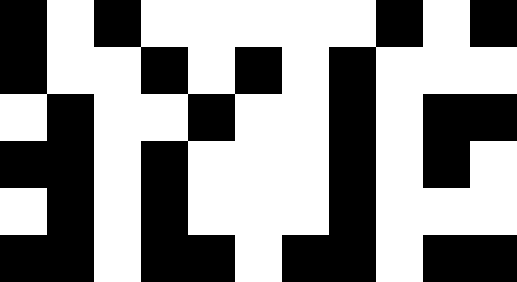[["black", "white", "black", "white", "white", "white", "white", "white", "black", "white", "black"], ["black", "white", "white", "black", "white", "black", "white", "black", "white", "white", "white"], ["white", "black", "white", "white", "black", "white", "white", "black", "white", "black", "black"], ["black", "black", "white", "black", "white", "white", "white", "black", "white", "black", "white"], ["white", "black", "white", "black", "white", "white", "white", "black", "white", "white", "white"], ["black", "black", "white", "black", "black", "white", "black", "black", "white", "black", "black"]]